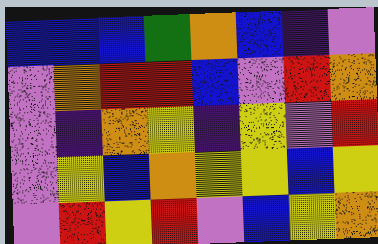[["blue", "blue", "blue", "green", "orange", "blue", "indigo", "violet"], ["violet", "orange", "red", "red", "blue", "violet", "red", "orange"], ["violet", "indigo", "orange", "yellow", "indigo", "yellow", "violet", "red"], ["violet", "yellow", "blue", "orange", "yellow", "yellow", "blue", "yellow"], ["violet", "red", "yellow", "red", "violet", "blue", "yellow", "orange"]]